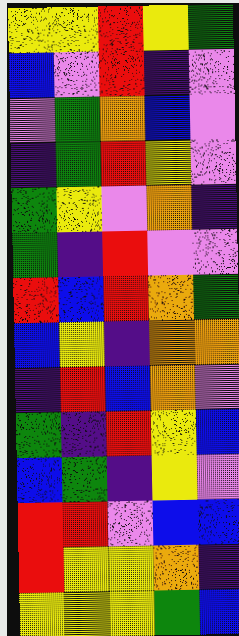[["yellow", "yellow", "red", "yellow", "green"], ["blue", "violet", "red", "indigo", "violet"], ["violet", "green", "orange", "blue", "violet"], ["indigo", "green", "red", "yellow", "violet"], ["green", "yellow", "violet", "orange", "indigo"], ["green", "indigo", "red", "violet", "violet"], ["red", "blue", "red", "orange", "green"], ["blue", "yellow", "indigo", "orange", "orange"], ["indigo", "red", "blue", "orange", "violet"], ["green", "indigo", "red", "yellow", "blue"], ["blue", "green", "indigo", "yellow", "violet"], ["red", "red", "violet", "blue", "blue"], ["red", "yellow", "yellow", "orange", "indigo"], ["yellow", "yellow", "yellow", "green", "blue"]]